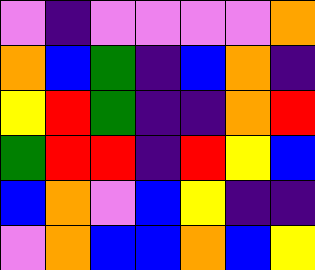[["violet", "indigo", "violet", "violet", "violet", "violet", "orange"], ["orange", "blue", "green", "indigo", "blue", "orange", "indigo"], ["yellow", "red", "green", "indigo", "indigo", "orange", "red"], ["green", "red", "red", "indigo", "red", "yellow", "blue"], ["blue", "orange", "violet", "blue", "yellow", "indigo", "indigo"], ["violet", "orange", "blue", "blue", "orange", "blue", "yellow"]]